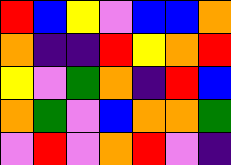[["red", "blue", "yellow", "violet", "blue", "blue", "orange"], ["orange", "indigo", "indigo", "red", "yellow", "orange", "red"], ["yellow", "violet", "green", "orange", "indigo", "red", "blue"], ["orange", "green", "violet", "blue", "orange", "orange", "green"], ["violet", "red", "violet", "orange", "red", "violet", "indigo"]]